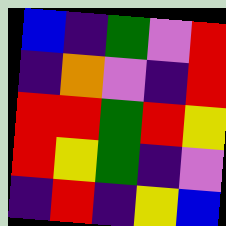[["blue", "indigo", "green", "violet", "red"], ["indigo", "orange", "violet", "indigo", "red"], ["red", "red", "green", "red", "yellow"], ["red", "yellow", "green", "indigo", "violet"], ["indigo", "red", "indigo", "yellow", "blue"]]